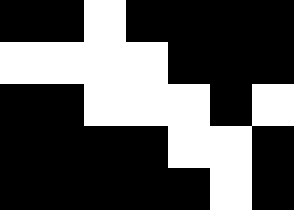[["black", "black", "white", "black", "black", "black", "black"], ["white", "white", "white", "white", "black", "black", "black"], ["black", "black", "white", "white", "white", "black", "white"], ["black", "black", "black", "black", "white", "white", "black"], ["black", "black", "black", "black", "black", "white", "black"]]